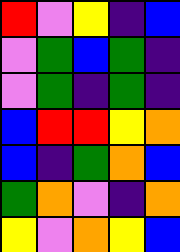[["red", "violet", "yellow", "indigo", "blue"], ["violet", "green", "blue", "green", "indigo"], ["violet", "green", "indigo", "green", "indigo"], ["blue", "red", "red", "yellow", "orange"], ["blue", "indigo", "green", "orange", "blue"], ["green", "orange", "violet", "indigo", "orange"], ["yellow", "violet", "orange", "yellow", "blue"]]